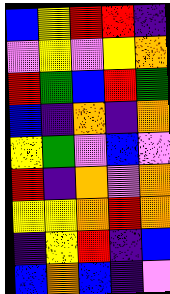[["blue", "yellow", "red", "red", "indigo"], ["violet", "yellow", "violet", "yellow", "orange"], ["red", "green", "blue", "red", "green"], ["blue", "indigo", "orange", "indigo", "orange"], ["yellow", "green", "violet", "blue", "violet"], ["red", "indigo", "orange", "violet", "orange"], ["yellow", "yellow", "orange", "red", "orange"], ["indigo", "yellow", "red", "indigo", "blue"], ["blue", "orange", "blue", "indigo", "violet"]]